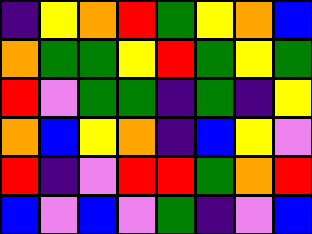[["indigo", "yellow", "orange", "red", "green", "yellow", "orange", "blue"], ["orange", "green", "green", "yellow", "red", "green", "yellow", "green"], ["red", "violet", "green", "green", "indigo", "green", "indigo", "yellow"], ["orange", "blue", "yellow", "orange", "indigo", "blue", "yellow", "violet"], ["red", "indigo", "violet", "red", "red", "green", "orange", "red"], ["blue", "violet", "blue", "violet", "green", "indigo", "violet", "blue"]]